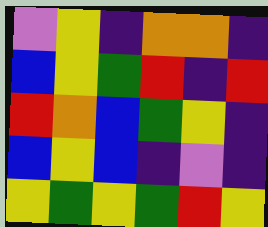[["violet", "yellow", "indigo", "orange", "orange", "indigo"], ["blue", "yellow", "green", "red", "indigo", "red"], ["red", "orange", "blue", "green", "yellow", "indigo"], ["blue", "yellow", "blue", "indigo", "violet", "indigo"], ["yellow", "green", "yellow", "green", "red", "yellow"]]